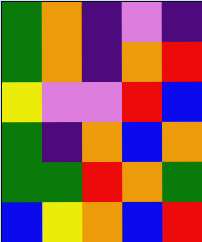[["green", "orange", "indigo", "violet", "indigo"], ["green", "orange", "indigo", "orange", "red"], ["yellow", "violet", "violet", "red", "blue"], ["green", "indigo", "orange", "blue", "orange"], ["green", "green", "red", "orange", "green"], ["blue", "yellow", "orange", "blue", "red"]]